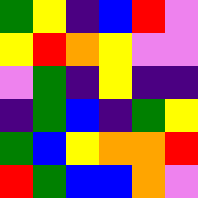[["green", "yellow", "indigo", "blue", "red", "violet"], ["yellow", "red", "orange", "yellow", "violet", "violet"], ["violet", "green", "indigo", "yellow", "indigo", "indigo"], ["indigo", "green", "blue", "indigo", "green", "yellow"], ["green", "blue", "yellow", "orange", "orange", "red"], ["red", "green", "blue", "blue", "orange", "violet"]]